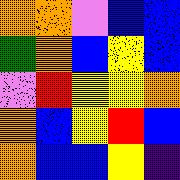[["orange", "orange", "violet", "blue", "blue"], ["green", "orange", "blue", "yellow", "blue"], ["violet", "red", "yellow", "yellow", "orange"], ["orange", "blue", "yellow", "red", "blue"], ["orange", "blue", "blue", "yellow", "indigo"]]